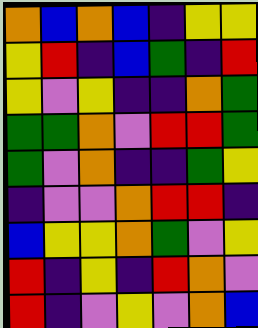[["orange", "blue", "orange", "blue", "indigo", "yellow", "yellow"], ["yellow", "red", "indigo", "blue", "green", "indigo", "red"], ["yellow", "violet", "yellow", "indigo", "indigo", "orange", "green"], ["green", "green", "orange", "violet", "red", "red", "green"], ["green", "violet", "orange", "indigo", "indigo", "green", "yellow"], ["indigo", "violet", "violet", "orange", "red", "red", "indigo"], ["blue", "yellow", "yellow", "orange", "green", "violet", "yellow"], ["red", "indigo", "yellow", "indigo", "red", "orange", "violet"], ["red", "indigo", "violet", "yellow", "violet", "orange", "blue"]]